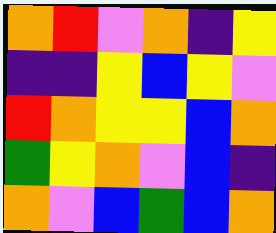[["orange", "red", "violet", "orange", "indigo", "yellow"], ["indigo", "indigo", "yellow", "blue", "yellow", "violet"], ["red", "orange", "yellow", "yellow", "blue", "orange"], ["green", "yellow", "orange", "violet", "blue", "indigo"], ["orange", "violet", "blue", "green", "blue", "orange"]]